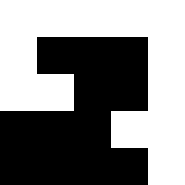[["white", "white", "white", "white", "white"], ["white", "black", "black", "black", "white"], ["white", "white", "black", "black", "white"], ["black", "black", "black", "white", "white"], ["black", "black", "black", "black", "white"]]